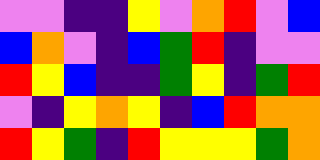[["violet", "violet", "indigo", "indigo", "yellow", "violet", "orange", "red", "violet", "blue"], ["blue", "orange", "violet", "indigo", "blue", "green", "red", "indigo", "violet", "violet"], ["red", "yellow", "blue", "indigo", "indigo", "green", "yellow", "indigo", "green", "red"], ["violet", "indigo", "yellow", "orange", "yellow", "indigo", "blue", "red", "orange", "orange"], ["red", "yellow", "green", "indigo", "red", "yellow", "yellow", "yellow", "green", "orange"]]